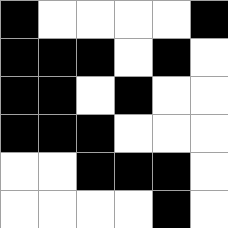[["black", "white", "white", "white", "white", "black"], ["black", "black", "black", "white", "black", "white"], ["black", "black", "white", "black", "white", "white"], ["black", "black", "black", "white", "white", "white"], ["white", "white", "black", "black", "black", "white"], ["white", "white", "white", "white", "black", "white"]]